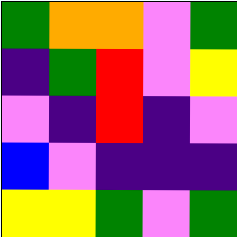[["green", "orange", "orange", "violet", "green"], ["indigo", "green", "red", "violet", "yellow"], ["violet", "indigo", "red", "indigo", "violet"], ["blue", "violet", "indigo", "indigo", "indigo"], ["yellow", "yellow", "green", "violet", "green"]]